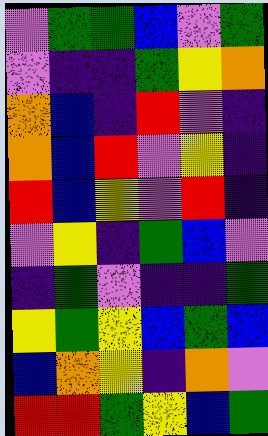[["violet", "green", "green", "blue", "violet", "green"], ["violet", "indigo", "indigo", "green", "yellow", "orange"], ["orange", "blue", "indigo", "red", "violet", "indigo"], ["orange", "blue", "red", "violet", "yellow", "indigo"], ["red", "blue", "yellow", "violet", "red", "indigo"], ["violet", "yellow", "indigo", "green", "blue", "violet"], ["indigo", "green", "violet", "indigo", "indigo", "green"], ["yellow", "green", "yellow", "blue", "green", "blue"], ["blue", "orange", "yellow", "indigo", "orange", "violet"], ["red", "red", "green", "yellow", "blue", "green"]]